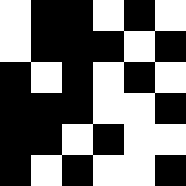[["white", "black", "black", "white", "black", "white"], ["white", "black", "black", "black", "white", "black"], ["black", "white", "black", "white", "black", "white"], ["black", "black", "black", "white", "white", "black"], ["black", "black", "white", "black", "white", "white"], ["black", "white", "black", "white", "white", "black"]]